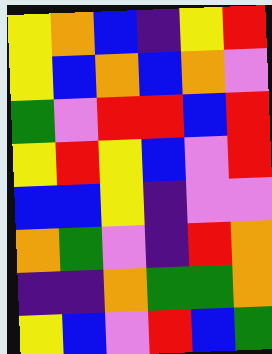[["yellow", "orange", "blue", "indigo", "yellow", "red"], ["yellow", "blue", "orange", "blue", "orange", "violet"], ["green", "violet", "red", "red", "blue", "red"], ["yellow", "red", "yellow", "blue", "violet", "red"], ["blue", "blue", "yellow", "indigo", "violet", "violet"], ["orange", "green", "violet", "indigo", "red", "orange"], ["indigo", "indigo", "orange", "green", "green", "orange"], ["yellow", "blue", "violet", "red", "blue", "green"]]